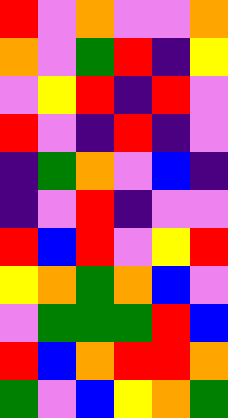[["red", "violet", "orange", "violet", "violet", "orange"], ["orange", "violet", "green", "red", "indigo", "yellow"], ["violet", "yellow", "red", "indigo", "red", "violet"], ["red", "violet", "indigo", "red", "indigo", "violet"], ["indigo", "green", "orange", "violet", "blue", "indigo"], ["indigo", "violet", "red", "indigo", "violet", "violet"], ["red", "blue", "red", "violet", "yellow", "red"], ["yellow", "orange", "green", "orange", "blue", "violet"], ["violet", "green", "green", "green", "red", "blue"], ["red", "blue", "orange", "red", "red", "orange"], ["green", "violet", "blue", "yellow", "orange", "green"]]